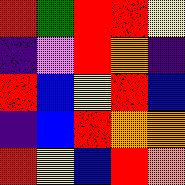[["red", "green", "red", "red", "yellow"], ["indigo", "violet", "red", "orange", "indigo"], ["red", "blue", "yellow", "red", "blue"], ["indigo", "blue", "red", "orange", "orange"], ["red", "yellow", "blue", "red", "orange"]]